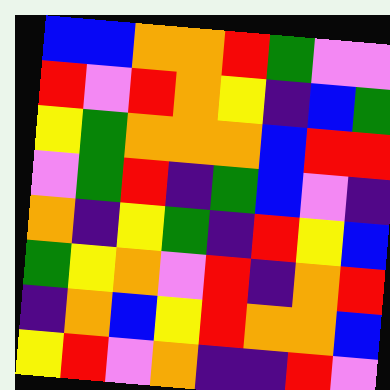[["blue", "blue", "orange", "orange", "red", "green", "violet", "violet"], ["red", "violet", "red", "orange", "yellow", "indigo", "blue", "green"], ["yellow", "green", "orange", "orange", "orange", "blue", "red", "red"], ["violet", "green", "red", "indigo", "green", "blue", "violet", "indigo"], ["orange", "indigo", "yellow", "green", "indigo", "red", "yellow", "blue"], ["green", "yellow", "orange", "violet", "red", "indigo", "orange", "red"], ["indigo", "orange", "blue", "yellow", "red", "orange", "orange", "blue"], ["yellow", "red", "violet", "orange", "indigo", "indigo", "red", "violet"]]